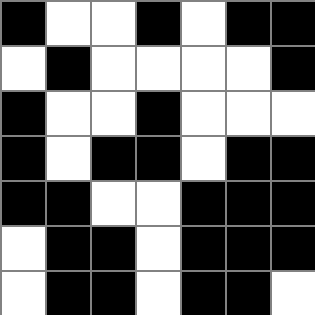[["black", "white", "white", "black", "white", "black", "black"], ["white", "black", "white", "white", "white", "white", "black"], ["black", "white", "white", "black", "white", "white", "white"], ["black", "white", "black", "black", "white", "black", "black"], ["black", "black", "white", "white", "black", "black", "black"], ["white", "black", "black", "white", "black", "black", "black"], ["white", "black", "black", "white", "black", "black", "white"]]